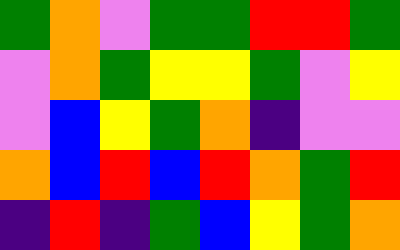[["green", "orange", "violet", "green", "green", "red", "red", "green"], ["violet", "orange", "green", "yellow", "yellow", "green", "violet", "yellow"], ["violet", "blue", "yellow", "green", "orange", "indigo", "violet", "violet"], ["orange", "blue", "red", "blue", "red", "orange", "green", "red"], ["indigo", "red", "indigo", "green", "blue", "yellow", "green", "orange"]]